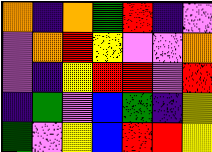[["orange", "indigo", "orange", "green", "red", "indigo", "violet"], ["violet", "orange", "red", "yellow", "violet", "violet", "orange"], ["violet", "indigo", "yellow", "red", "red", "violet", "red"], ["indigo", "green", "violet", "blue", "green", "indigo", "yellow"], ["green", "violet", "yellow", "blue", "red", "red", "yellow"]]